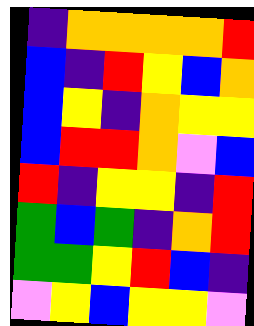[["indigo", "orange", "orange", "orange", "orange", "red"], ["blue", "indigo", "red", "yellow", "blue", "orange"], ["blue", "yellow", "indigo", "orange", "yellow", "yellow"], ["blue", "red", "red", "orange", "violet", "blue"], ["red", "indigo", "yellow", "yellow", "indigo", "red"], ["green", "blue", "green", "indigo", "orange", "red"], ["green", "green", "yellow", "red", "blue", "indigo"], ["violet", "yellow", "blue", "yellow", "yellow", "violet"]]